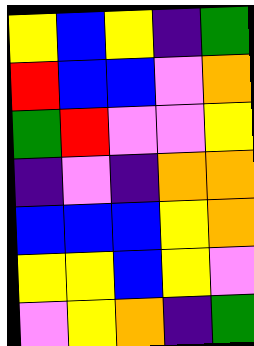[["yellow", "blue", "yellow", "indigo", "green"], ["red", "blue", "blue", "violet", "orange"], ["green", "red", "violet", "violet", "yellow"], ["indigo", "violet", "indigo", "orange", "orange"], ["blue", "blue", "blue", "yellow", "orange"], ["yellow", "yellow", "blue", "yellow", "violet"], ["violet", "yellow", "orange", "indigo", "green"]]